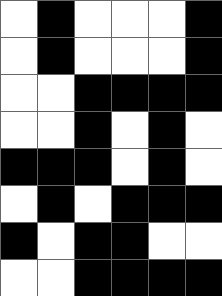[["white", "black", "white", "white", "white", "black"], ["white", "black", "white", "white", "white", "black"], ["white", "white", "black", "black", "black", "black"], ["white", "white", "black", "white", "black", "white"], ["black", "black", "black", "white", "black", "white"], ["white", "black", "white", "black", "black", "black"], ["black", "white", "black", "black", "white", "white"], ["white", "white", "black", "black", "black", "black"]]